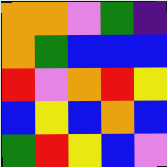[["orange", "orange", "violet", "green", "indigo"], ["orange", "green", "blue", "blue", "blue"], ["red", "violet", "orange", "red", "yellow"], ["blue", "yellow", "blue", "orange", "blue"], ["green", "red", "yellow", "blue", "violet"]]